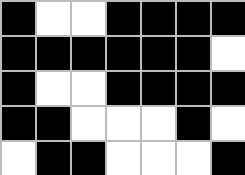[["black", "white", "white", "black", "black", "black", "black"], ["black", "black", "black", "black", "black", "black", "white"], ["black", "white", "white", "black", "black", "black", "black"], ["black", "black", "white", "white", "white", "black", "white"], ["white", "black", "black", "white", "white", "white", "black"]]